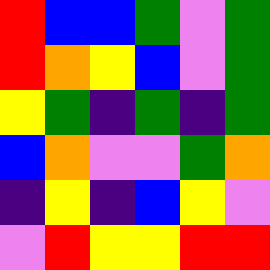[["red", "blue", "blue", "green", "violet", "green"], ["red", "orange", "yellow", "blue", "violet", "green"], ["yellow", "green", "indigo", "green", "indigo", "green"], ["blue", "orange", "violet", "violet", "green", "orange"], ["indigo", "yellow", "indigo", "blue", "yellow", "violet"], ["violet", "red", "yellow", "yellow", "red", "red"]]